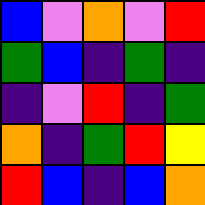[["blue", "violet", "orange", "violet", "red"], ["green", "blue", "indigo", "green", "indigo"], ["indigo", "violet", "red", "indigo", "green"], ["orange", "indigo", "green", "red", "yellow"], ["red", "blue", "indigo", "blue", "orange"]]